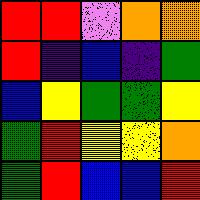[["red", "red", "violet", "orange", "orange"], ["red", "indigo", "blue", "indigo", "green"], ["blue", "yellow", "green", "green", "yellow"], ["green", "red", "yellow", "yellow", "orange"], ["green", "red", "blue", "blue", "red"]]